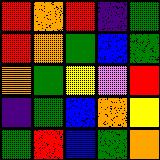[["red", "orange", "red", "indigo", "green"], ["red", "orange", "green", "blue", "green"], ["orange", "green", "yellow", "violet", "red"], ["indigo", "green", "blue", "orange", "yellow"], ["green", "red", "blue", "green", "orange"]]